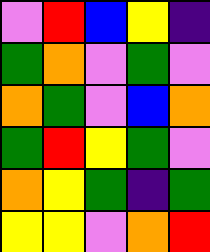[["violet", "red", "blue", "yellow", "indigo"], ["green", "orange", "violet", "green", "violet"], ["orange", "green", "violet", "blue", "orange"], ["green", "red", "yellow", "green", "violet"], ["orange", "yellow", "green", "indigo", "green"], ["yellow", "yellow", "violet", "orange", "red"]]